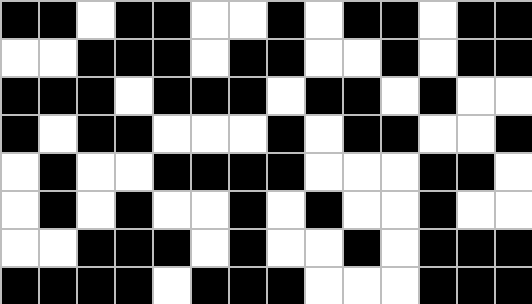[["black", "black", "white", "black", "black", "white", "white", "black", "white", "black", "black", "white", "black", "black"], ["white", "white", "black", "black", "black", "white", "black", "black", "white", "white", "black", "white", "black", "black"], ["black", "black", "black", "white", "black", "black", "black", "white", "black", "black", "white", "black", "white", "white"], ["black", "white", "black", "black", "white", "white", "white", "black", "white", "black", "black", "white", "white", "black"], ["white", "black", "white", "white", "black", "black", "black", "black", "white", "white", "white", "black", "black", "white"], ["white", "black", "white", "black", "white", "white", "black", "white", "black", "white", "white", "black", "white", "white"], ["white", "white", "black", "black", "black", "white", "black", "white", "white", "black", "white", "black", "black", "black"], ["black", "black", "black", "black", "white", "black", "black", "black", "white", "white", "white", "black", "black", "black"]]